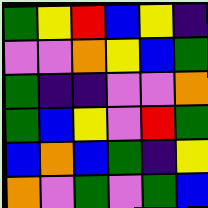[["green", "yellow", "red", "blue", "yellow", "indigo"], ["violet", "violet", "orange", "yellow", "blue", "green"], ["green", "indigo", "indigo", "violet", "violet", "orange"], ["green", "blue", "yellow", "violet", "red", "green"], ["blue", "orange", "blue", "green", "indigo", "yellow"], ["orange", "violet", "green", "violet", "green", "blue"]]